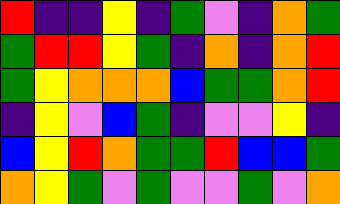[["red", "indigo", "indigo", "yellow", "indigo", "green", "violet", "indigo", "orange", "green"], ["green", "red", "red", "yellow", "green", "indigo", "orange", "indigo", "orange", "red"], ["green", "yellow", "orange", "orange", "orange", "blue", "green", "green", "orange", "red"], ["indigo", "yellow", "violet", "blue", "green", "indigo", "violet", "violet", "yellow", "indigo"], ["blue", "yellow", "red", "orange", "green", "green", "red", "blue", "blue", "green"], ["orange", "yellow", "green", "violet", "green", "violet", "violet", "green", "violet", "orange"]]